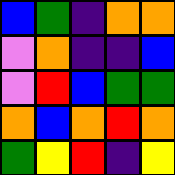[["blue", "green", "indigo", "orange", "orange"], ["violet", "orange", "indigo", "indigo", "blue"], ["violet", "red", "blue", "green", "green"], ["orange", "blue", "orange", "red", "orange"], ["green", "yellow", "red", "indigo", "yellow"]]